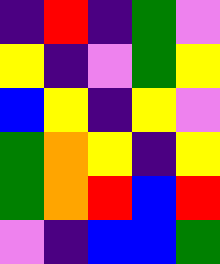[["indigo", "red", "indigo", "green", "violet"], ["yellow", "indigo", "violet", "green", "yellow"], ["blue", "yellow", "indigo", "yellow", "violet"], ["green", "orange", "yellow", "indigo", "yellow"], ["green", "orange", "red", "blue", "red"], ["violet", "indigo", "blue", "blue", "green"]]